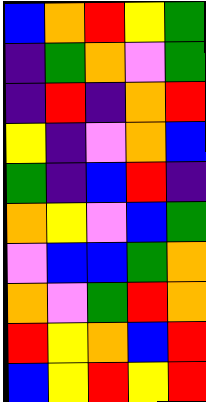[["blue", "orange", "red", "yellow", "green"], ["indigo", "green", "orange", "violet", "green"], ["indigo", "red", "indigo", "orange", "red"], ["yellow", "indigo", "violet", "orange", "blue"], ["green", "indigo", "blue", "red", "indigo"], ["orange", "yellow", "violet", "blue", "green"], ["violet", "blue", "blue", "green", "orange"], ["orange", "violet", "green", "red", "orange"], ["red", "yellow", "orange", "blue", "red"], ["blue", "yellow", "red", "yellow", "red"]]